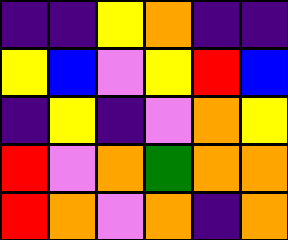[["indigo", "indigo", "yellow", "orange", "indigo", "indigo"], ["yellow", "blue", "violet", "yellow", "red", "blue"], ["indigo", "yellow", "indigo", "violet", "orange", "yellow"], ["red", "violet", "orange", "green", "orange", "orange"], ["red", "orange", "violet", "orange", "indigo", "orange"]]